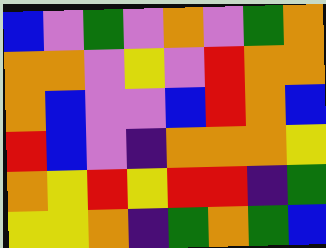[["blue", "violet", "green", "violet", "orange", "violet", "green", "orange"], ["orange", "orange", "violet", "yellow", "violet", "red", "orange", "orange"], ["orange", "blue", "violet", "violet", "blue", "red", "orange", "blue"], ["red", "blue", "violet", "indigo", "orange", "orange", "orange", "yellow"], ["orange", "yellow", "red", "yellow", "red", "red", "indigo", "green"], ["yellow", "yellow", "orange", "indigo", "green", "orange", "green", "blue"]]